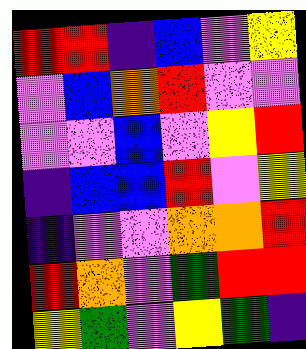[["red", "red", "indigo", "blue", "violet", "yellow"], ["violet", "blue", "orange", "red", "violet", "violet"], ["violet", "violet", "blue", "violet", "yellow", "red"], ["indigo", "blue", "blue", "red", "violet", "yellow"], ["indigo", "violet", "violet", "orange", "orange", "red"], ["red", "orange", "violet", "green", "red", "red"], ["yellow", "green", "violet", "yellow", "green", "indigo"]]